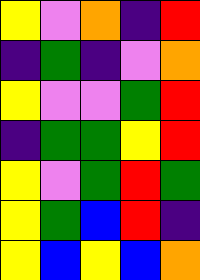[["yellow", "violet", "orange", "indigo", "red"], ["indigo", "green", "indigo", "violet", "orange"], ["yellow", "violet", "violet", "green", "red"], ["indigo", "green", "green", "yellow", "red"], ["yellow", "violet", "green", "red", "green"], ["yellow", "green", "blue", "red", "indigo"], ["yellow", "blue", "yellow", "blue", "orange"]]